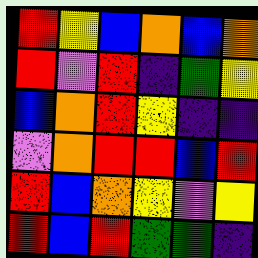[["red", "yellow", "blue", "orange", "blue", "orange"], ["red", "violet", "red", "indigo", "green", "yellow"], ["blue", "orange", "red", "yellow", "indigo", "indigo"], ["violet", "orange", "red", "red", "blue", "red"], ["red", "blue", "orange", "yellow", "violet", "yellow"], ["red", "blue", "red", "green", "green", "indigo"]]